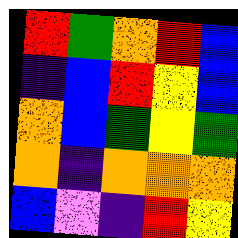[["red", "green", "orange", "red", "blue"], ["indigo", "blue", "red", "yellow", "blue"], ["orange", "blue", "green", "yellow", "green"], ["orange", "indigo", "orange", "orange", "orange"], ["blue", "violet", "indigo", "red", "yellow"]]